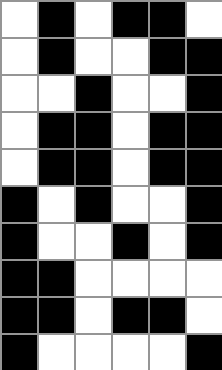[["white", "black", "white", "black", "black", "white"], ["white", "black", "white", "white", "black", "black"], ["white", "white", "black", "white", "white", "black"], ["white", "black", "black", "white", "black", "black"], ["white", "black", "black", "white", "black", "black"], ["black", "white", "black", "white", "white", "black"], ["black", "white", "white", "black", "white", "black"], ["black", "black", "white", "white", "white", "white"], ["black", "black", "white", "black", "black", "white"], ["black", "white", "white", "white", "white", "black"]]